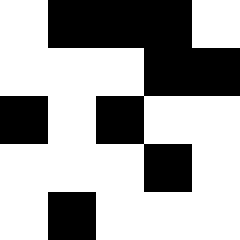[["white", "black", "black", "black", "white"], ["white", "white", "white", "black", "black"], ["black", "white", "black", "white", "white"], ["white", "white", "white", "black", "white"], ["white", "black", "white", "white", "white"]]